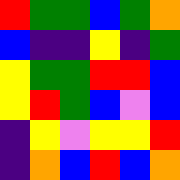[["red", "green", "green", "blue", "green", "orange"], ["blue", "indigo", "indigo", "yellow", "indigo", "green"], ["yellow", "green", "green", "red", "red", "blue"], ["yellow", "red", "green", "blue", "violet", "blue"], ["indigo", "yellow", "violet", "yellow", "yellow", "red"], ["indigo", "orange", "blue", "red", "blue", "orange"]]